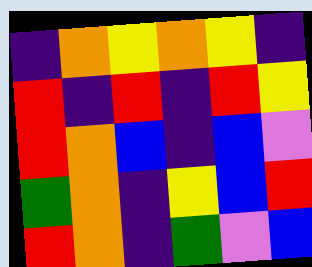[["indigo", "orange", "yellow", "orange", "yellow", "indigo"], ["red", "indigo", "red", "indigo", "red", "yellow"], ["red", "orange", "blue", "indigo", "blue", "violet"], ["green", "orange", "indigo", "yellow", "blue", "red"], ["red", "orange", "indigo", "green", "violet", "blue"]]